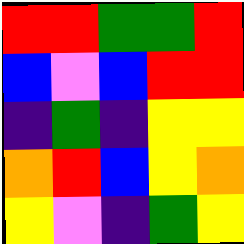[["red", "red", "green", "green", "red"], ["blue", "violet", "blue", "red", "red"], ["indigo", "green", "indigo", "yellow", "yellow"], ["orange", "red", "blue", "yellow", "orange"], ["yellow", "violet", "indigo", "green", "yellow"]]